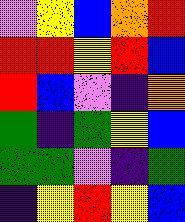[["violet", "yellow", "blue", "orange", "red"], ["red", "red", "yellow", "red", "blue"], ["red", "blue", "violet", "indigo", "orange"], ["green", "indigo", "green", "yellow", "blue"], ["green", "green", "violet", "indigo", "green"], ["indigo", "yellow", "red", "yellow", "blue"]]